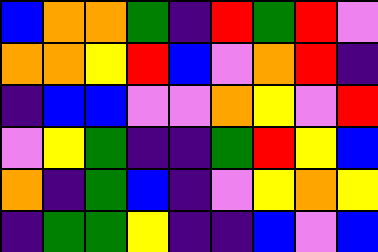[["blue", "orange", "orange", "green", "indigo", "red", "green", "red", "violet"], ["orange", "orange", "yellow", "red", "blue", "violet", "orange", "red", "indigo"], ["indigo", "blue", "blue", "violet", "violet", "orange", "yellow", "violet", "red"], ["violet", "yellow", "green", "indigo", "indigo", "green", "red", "yellow", "blue"], ["orange", "indigo", "green", "blue", "indigo", "violet", "yellow", "orange", "yellow"], ["indigo", "green", "green", "yellow", "indigo", "indigo", "blue", "violet", "blue"]]